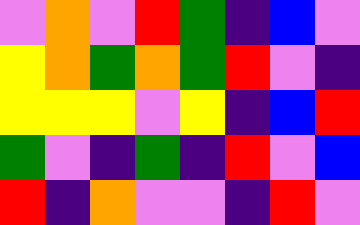[["violet", "orange", "violet", "red", "green", "indigo", "blue", "violet"], ["yellow", "orange", "green", "orange", "green", "red", "violet", "indigo"], ["yellow", "yellow", "yellow", "violet", "yellow", "indigo", "blue", "red"], ["green", "violet", "indigo", "green", "indigo", "red", "violet", "blue"], ["red", "indigo", "orange", "violet", "violet", "indigo", "red", "violet"]]